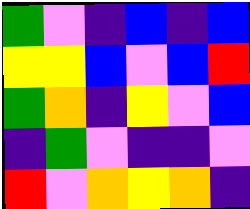[["green", "violet", "indigo", "blue", "indigo", "blue"], ["yellow", "yellow", "blue", "violet", "blue", "red"], ["green", "orange", "indigo", "yellow", "violet", "blue"], ["indigo", "green", "violet", "indigo", "indigo", "violet"], ["red", "violet", "orange", "yellow", "orange", "indigo"]]